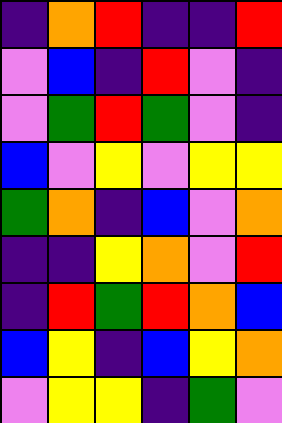[["indigo", "orange", "red", "indigo", "indigo", "red"], ["violet", "blue", "indigo", "red", "violet", "indigo"], ["violet", "green", "red", "green", "violet", "indigo"], ["blue", "violet", "yellow", "violet", "yellow", "yellow"], ["green", "orange", "indigo", "blue", "violet", "orange"], ["indigo", "indigo", "yellow", "orange", "violet", "red"], ["indigo", "red", "green", "red", "orange", "blue"], ["blue", "yellow", "indigo", "blue", "yellow", "orange"], ["violet", "yellow", "yellow", "indigo", "green", "violet"]]